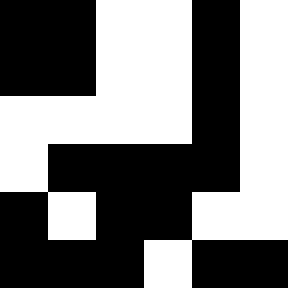[["black", "black", "white", "white", "black", "white"], ["black", "black", "white", "white", "black", "white"], ["white", "white", "white", "white", "black", "white"], ["white", "black", "black", "black", "black", "white"], ["black", "white", "black", "black", "white", "white"], ["black", "black", "black", "white", "black", "black"]]